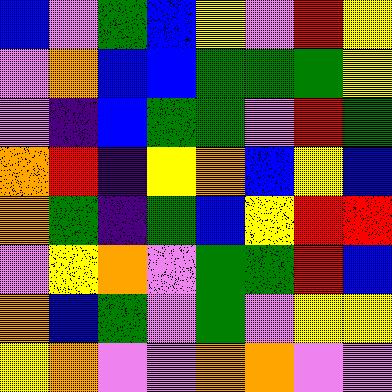[["blue", "violet", "green", "blue", "yellow", "violet", "red", "yellow"], ["violet", "orange", "blue", "blue", "green", "green", "green", "yellow"], ["violet", "indigo", "blue", "green", "green", "violet", "red", "green"], ["orange", "red", "indigo", "yellow", "orange", "blue", "yellow", "blue"], ["orange", "green", "indigo", "green", "blue", "yellow", "red", "red"], ["violet", "yellow", "orange", "violet", "green", "green", "red", "blue"], ["orange", "blue", "green", "violet", "green", "violet", "yellow", "yellow"], ["yellow", "orange", "violet", "violet", "orange", "orange", "violet", "violet"]]